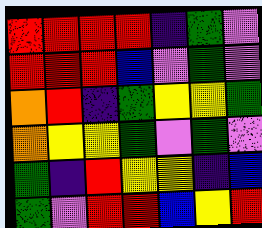[["red", "red", "red", "red", "indigo", "green", "violet"], ["red", "red", "red", "blue", "violet", "green", "violet"], ["orange", "red", "indigo", "green", "yellow", "yellow", "green"], ["orange", "yellow", "yellow", "green", "violet", "green", "violet"], ["green", "indigo", "red", "yellow", "yellow", "indigo", "blue"], ["green", "violet", "red", "red", "blue", "yellow", "red"]]